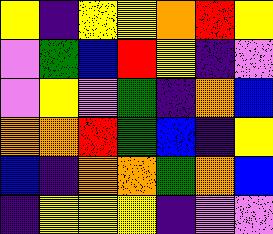[["yellow", "indigo", "yellow", "yellow", "orange", "red", "yellow"], ["violet", "green", "blue", "red", "yellow", "indigo", "violet"], ["violet", "yellow", "violet", "green", "indigo", "orange", "blue"], ["orange", "orange", "red", "green", "blue", "indigo", "yellow"], ["blue", "indigo", "orange", "orange", "green", "orange", "blue"], ["indigo", "yellow", "yellow", "yellow", "indigo", "violet", "violet"]]